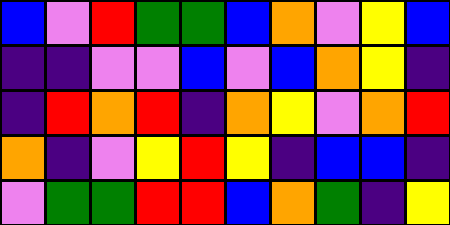[["blue", "violet", "red", "green", "green", "blue", "orange", "violet", "yellow", "blue"], ["indigo", "indigo", "violet", "violet", "blue", "violet", "blue", "orange", "yellow", "indigo"], ["indigo", "red", "orange", "red", "indigo", "orange", "yellow", "violet", "orange", "red"], ["orange", "indigo", "violet", "yellow", "red", "yellow", "indigo", "blue", "blue", "indigo"], ["violet", "green", "green", "red", "red", "blue", "orange", "green", "indigo", "yellow"]]